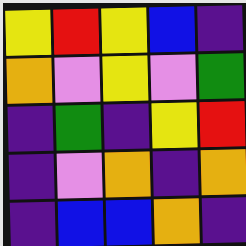[["yellow", "red", "yellow", "blue", "indigo"], ["orange", "violet", "yellow", "violet", "green"], ["indigo", "green", "indigo", "yellow", "red"], ["indigo", "violet", "orange", "indigo", "orange"], ["indigo", "blue", "blue", "orange", "indigo"]]